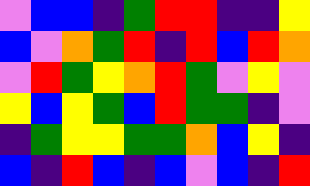[["violet", "blue", "blue", "indigo", "green", "red", "red", "indigo", "indigo", "yellow"], ["blue", "violet", "orange", "green", "red", "indigo", "red", "blue", "red", "orange"], ["violet", "red", "green", "yellow", "orange", "red", "green", "violet", "yellow", "violet"], ["yellow", "blue", "yellow", "green", "blue", "red", "green", "green", "indigo", "violet"], ["indigo", "green", "yellow", "yellow", "green", "green", "orange", "blue", "yellow", "indigo"], ["blue", "indigo", "red", "blue", "indigo", "blue", "violet", "blue", "indigo", "red"]]